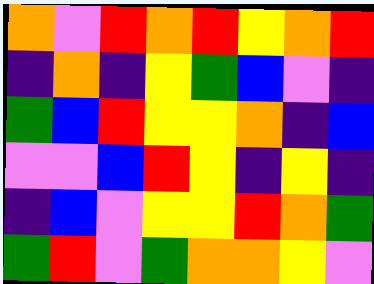[["orange", "violet", "red", "orange", "red", "yellow", "orange", "red"], ["indigo", "orange", "indigo", "yellow", "green", "blue", "violet", "indigo"], ["green", "blue", "red", "yellow", "yellow", "orange", "indigo", "blue"], ["violet", "violet", "blue", "red", "yellow", "indigo", "yellow", "indigo"], ["indigo", "blue", "violet", "yellow", "yellow", "red", "orange", "green"], ["green", "red", "violet", "green", "orange", "orange", "yellow", "violet"]]